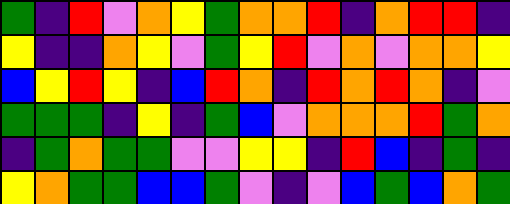[["green", "indigo", "red", "violet", "orange", "yellow", "green", "orange", "orange", "red", "indigo", "orange", "red", "red", "indigo"], ["yellow", "indigo", "indigo", "orange", "yellow", "violet", "green", "yellow", "red", "violet", "orange", "violet", "orange", "orange", "yellow"], ["blue", "yellow", "red", "yellow", "indigo", "blue", "red", "orange", "indigo", "red", "orange", "red", "orange", "indigo", "violet"], ["green", "green", "green", "indigo", "yellow", "indigo", "green", "blue", "violet", "orange", "orange", "orange", "red", "green", "orange"], ["indigo", "green", "orange", "green", "green", "violet", "violet", "yellow", "yellow", "indigo", "red", "blue", "indigo", "green", "indigo"], ["yellow", "orange", "green", "green", "blue", "blue", "green", "violet", "indigo", "violet", "blue", "green", "blue", "orange", "green"]]